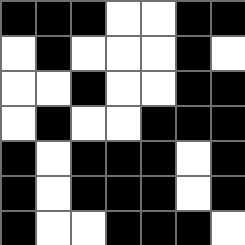[["black", "black", "black", "white", "white", "black", "black"], ["white", "black", "white", "white", "white", "black", "white"], ["white", "white", "black", "white", "white", "black", "black"], ["white", "black", "white", "white", "black", "black", "black"], ["black", "white", "black", "black", "black", "white", "black"], ["black", "white", "black", "black", "black", "white", "black"], ["black", "white", "white", "black", "black", "black", "white"]]